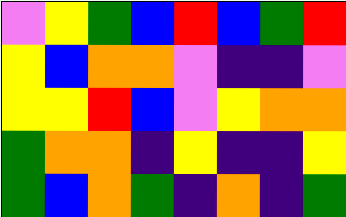[["violet", "yellow", "green", "blue", "red", "blue", "green", "red"], ["yellow", "blue", "orange", "orange", "violet", "indigo", "indigo", "violet"], ["yellow", "yellow", "red", "blue", "violet", "yellow", "orange", "orange"], ["green", "orange", "orange", "indigo", "yellow", "indigo", "indigo", "yellow"], ["green", "blue", "orange", "green", "indigo", "orange", "indigo", "green"]]